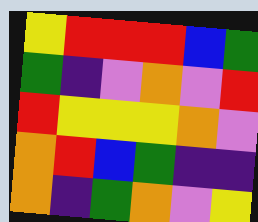[["yellow", "red", "red", "red", "blue", "green"], ["green", "indigo", "violet", "orange", "violet", "red"], ["red", "yellow", "yellow", "yellow", "orange", "violet"], ["orange", "red", "blue", "green", "indigo", "indigo"], ["orange", "indigo", "green", "orange", "violet", "yellow"]]